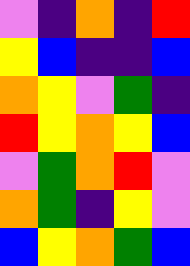[["violet", "indigo", "orange", "indigo", "red"], ["yellow", "blue", "indigo", "indigo", "blue"], ["orange", "yellow", "violet", "green", "indigo"], ["red", "yellow", "orange", "yellow", "blue"], ["violet", "green", "orange", "red", "violet"], ["orange", "green", "indigo", "yellow", "violet"], ["blue", "yellow", "orange", "green", "blue"]]